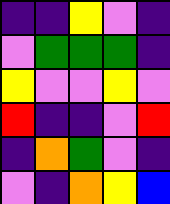[["indigo", "indigo", "yellow", "violet", "indigo"], ["violet", "green", "green", "green", "indigo"], ["yellow", "violet", "violet", "yellow", "violet"], ["red", "indigo", "indigo", "violet", "red"], ["indigo", "orange", "green", "violet", "indigo"], ["violet", "indigo", "orange", "yellow", "blue"]]